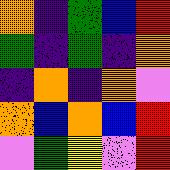[["orange", "indigo", "green", "blue", "red"], ["green", "indigo", "green", "indigo", "orange"], ["indigo", "orange", "indigo", "orange", "violet"], ["orange", "blue", "orange", "blue", "red"], ["violet", "green", "yellow", "violet", "red"]]